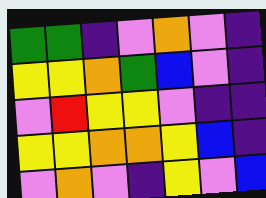[["green", "green", "indigo", "violet", "orange", "violet", "indigo"], ["yellow", "yellow", "orange", "green", "blue", "violet", "indigo"], ["violet", "red", "yellow", "yellow", "violet", "indigo", "indigo"], ["yellow", "yellow", "orange", "orange", "yellow", "blue", "indigo"], ["violet", "orange", "violet", "indigo", "yellow", "violet", "blue"]]